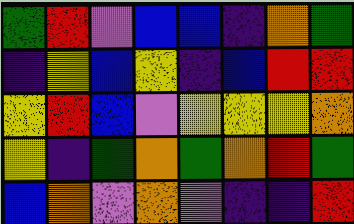[["green", "red", "violet", "blue", "blue", "indigo", "orange", "green"], ["indigo", "yellow", "blue", "yellow", "indigo", "blue", "red", "red"], ["yellow", "red", "blue", "violet", "yellow", "yellow", "yellow", "orange"], ["yellow", "indigo", "green", "orange", "green", "orange", "red", "green"], ["blue", "orange", "violet", "orange", "violet", "indigo", "indigo", "red"]]